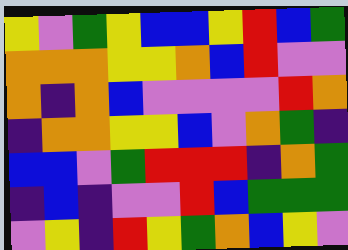[["yellow", "violet", "green", "yellow", "blue", "blue", "yellow", "red", "blue", "green"], ["orange", "orange", "orange", "yellow", "yellow", "orange", "blue", "red", "violet", "violet"], ["orange", "indigo", "orange", "blue", "violet", "violet", "violet", "violet", "red", "orange"], ["indigo", "orange", "orange", "yellow", "yellow", "blue", "violet", "orange", "green", "indigo"], ["blue", "blue", "violet", "green", "red", "red", "red", "indigo", "orange", "green"], ["indigo", "blue", "indigo", "violet", "violet", "red", "blue", "green", "green", "green"], ["violet", "yellow", "indigo", "red", "yellow", "green", "orange", "blue", "yellow", "violet"]]